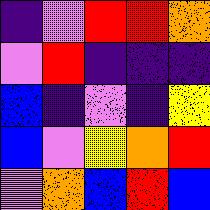[["indigo", "violet", "red", "red", "orange"], ["violet", "red", "indigo", "indigo", "indigo"], ["blue", "indigo", "violet", "indigo", "yellow"], ["blue", "violet", "yellow", "orange", "red"], ["violet", "orange", "blue", "red", "blue"]]